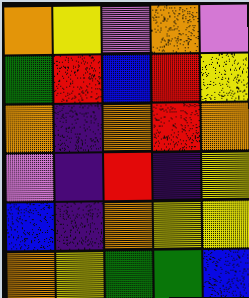[["orange", "yellow", "violet", "orange", "violet"], ["green", "red", "blue", "red", "yellow"], ["orange", "indigo", "orange", "red", "orange"], ["violet", "indigo", "red", "indigo", "yellow"], ["blue", "indigo", "orange", "yellow", "yellow"], ["orange", "yellow", "green", "green", "blue"]]